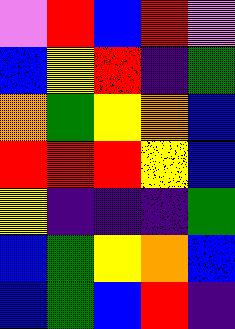[["violet", "red", "blue", "red", "violet"], ["blue", "yellow", "red", "indigo", "green"], ["orange", "green", "yellow", "orange", "blue"], ["red", "red", "red", "yellow", "blue"], ["yellow", "indigo", "indigo", "indigo", "green"], ["blue", "green", "yellow", "orange", "blue"], ["blue", "green", "blue", "red", "indigo"]]